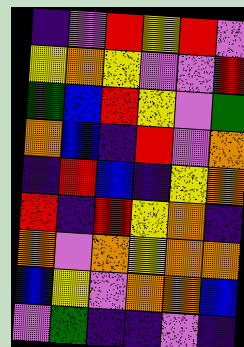[["indigo", "violet", "red", "yellow", "red", "violet"], ["yellow", "orange", "yellow", "violet", "violet", "red"], ["green", "blue", "red", "yellow", "violet", "green"], ["orange", "blue", "indigo", "red", "violet", "orange"], ["indigo", "red", "blue", "indigo", "yellow", "orange"], ["red", "indigo", "red", "yellow", "orange", "indigo"], ["orange", "violet", "orange", "yellow", "orange", "orange"], ["blue", "yellow", "violet", "orange", "orange", "blue"], ["violet", "green", "indigo", "indigo", "violet", "indigo"]]